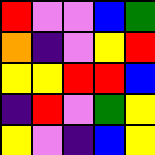[["red", "violet", "violet", "blue", "green"], ["orange", "indigo", "violet", "yellow", "red"], ["yellow", "yellow", "red", "red", "blue"], ["indigo", "red", "violet", "green", "yellow"], ["yellow", "violet", "indigo", "blue", "yellow"]]